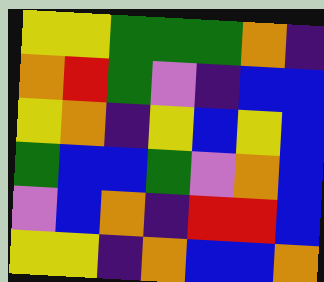[["yellow", "yellow", "green", "green", "green", "orange", "indigo"], ["orange", "red", "green", "violet", "indigo", "blue", "blue"], ["yellow", "orange", "indigo", "yellow", "blue", "yellow", "blue"], ["green", "blue", "blue", "green", "violet", "orange", "blue"], ["violet", "blue", "orange", "indigo", "red", "red", "blue"], ["yellow", "yellow", "indigo", "orange", "blue", "blue", "orange"]]